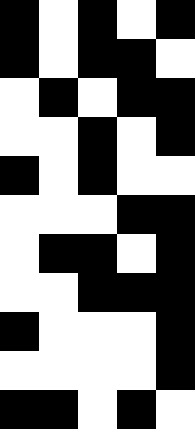[["black", "white", "black", "white", "black"], ["black", "white", "black", "black", "white"], ["white", "black", "white", "black", "black"], ["white", "white", "black", "white", "black"], ["black", "white", "black", "white", "white"], ["white", "white", "white", "black", "black"], ["white", "black", "black", "white", "black"], ["white", "white", "black", "black", "black"], ["black", "white", "white", "white", "black"], ["white", "white", "white", "white", "black"], ["black", "black", "white", "black", "white"]]